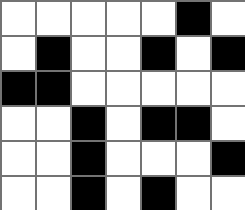[["white", "white", "white", "white", "white", "black", "white"], ["white", "black", "white", "white", "black", "white", "black"], ["black", "black", "white", "white", "white", "white", "white"], ["white", "white", "black", "white", "black", "black", "white"], ["white", "white", "black", "white", "white", "white", "black"], ["white", "white", "black", "white", "black", "white", "white"]]